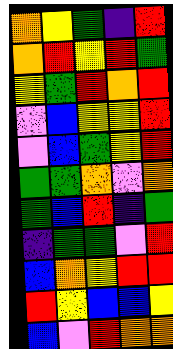[["orange", "yellow", "green", "indigo", "red"], ["orange", "red", "yellow", "red", "green"], ["yellow", "green", "red", "orange", "red"], ["violet", "blue", "yellow", "yellow", "red"], ["violet", "blue", "green", "yellow", "red"], ["green", "green", "orange", "violet", "orange"], ["green", "blue", "red", "indigo", "green"], ["indigo", "green", "green", "violet", "red"], ["blue", "orange", "yellow", "red", "red"], ["red", "yellow", "blue", "blue", "yellow"], ["blue", "violet", "red", "orange", "orange"]]